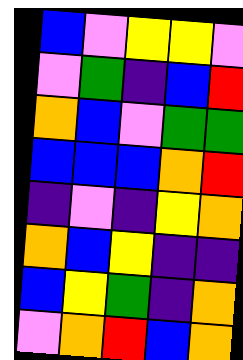[["blue", "violet", "yellow", "yellow", "violet"], ["violet", "green", "indigo", "blue", "red"], ["orange", "blue", "violet", "green", "green"], ["blue", "blue", "blue", "orange", "red"], ["indigo", "violet", "indigo", "yellow", "orange"], ["orange", "blue", "yellow", "indigo", "indigo"], ["blue", "yellow", "green", "indigo", "orange"], ["violet", "orange", "red", "blue", "orange"]]